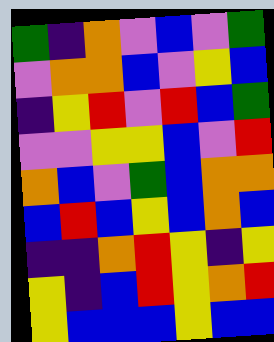[["green", "indigo", "orange", "violet", "blue", "violet", "green"], ["violet", "orange", "orange", "blue", "violet", "yellow", "blue"], ["indigo", "yellow", "red", "violet", "red", "blue", "green"], ["violet", "violet", "yellow", "yellow", "blue", "violet", "red"], ["orange", "blue", "violet", "green", "blue", "orange", "orange"], ["blue", "red", "blue", "yellow", "blue", "orange", "blue"], ["indigo", "indigo", "orange", "red", "yellow", "indigo", "yellow"], ["yellow", "indigo", "blue", "red", "yellow", "orange", "red"], ["yellow", "blue", "blue", "blue", "yellow", "blue", "blue"]]